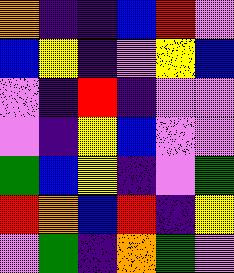[["orange", "indigo", "indigo", "blue", "red", "violet"], ["blue", "yellow", "indigo", "violet", "yellow", "blue"], ["violet", "indigo", "red", "indigo", "violet", "violet"], ["violet", "indigo", "yellow", "blue", "violet", "violet"], ["green", "blue", "yellow", "indigo", "violet", "green"], ["red", "orange", "blue", "red", "indigo", "yellow"], ["violet", "green", "indigo", "orange", "green", "violet"]]